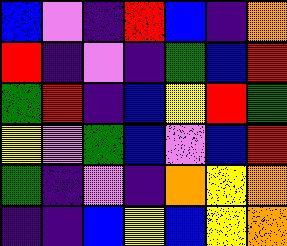[["blue", "violet", "indigo", "red", "blue", "indigo", "orange"], ["red", "indigo", "violet", "indigo", "green", "blue", "red"], ["green", "red", "indigo", "blue", "yellow", "red", "green"], ["yellow", "violet", "green", "blue", "violet", "blue", "red"], ["green", "indigo", "violet", "indigo", "orange", "yellow", "orange"], ["indigo", "indigo", "blue", "yellow", "blue", "yellow", "orange"]]